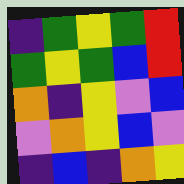[["indigo", "green", "yellow", "green", "red"], ["green", "yellow", "green", "blue", "red"], ["orange", "indigo", "yellow", "violet", "blue"], ["violet", "orange", "yellow", "blue", "violet"], ["indigo", "blue", "indigo", "orange", "yellow"]]